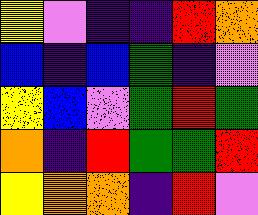[["yellow", "violet", "indigo", "indigo", "red", "orange"], ["blue", "indigo", "blue", "green", "indigo", "violet"], ["yellow", "blue", "violet", "green", "red", "green"], ["orange", "indigo", "red", "green", "green", "red"], ["yellow", "orange", "orange", "indigo", "red", "violet"]]